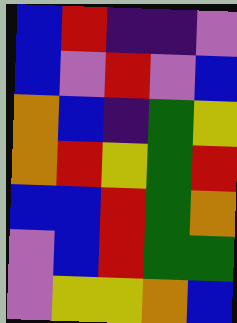[["blue", "red", "indigo", "indigo", "violet"], ["blue", "violet", "red", "violet", "blue"], ["orange", "blue", "indigo", "green", "yellow"], ["orange", "red", "yellow", "green", "red"], ["blue", "blue", "red", "green", "orange"], ["violet", "blue", "red", "green", "green"], ["violet", "yellow", "yellow", "orange", "blue"]]